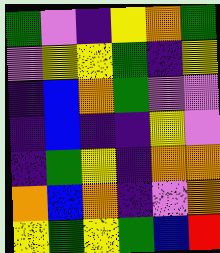[["green", "violet", "indigo", "yellow", "orange", "green"], ["violet", "yellow", "yellow", "green", "indigo", "yellow"], ["indigo", "blue", "orange", "green", "violet", "violet"], ["indigo", "blue", "indigo", "indigo", "yellow", "violet"], ["indigo", "green", "yellow", "indigo", "orange", "orange"], ["orange", "blue", "orange", "indigo", "violet", "orange"], ["yellow", "green", "yellow", "green", "blue", "red"]]